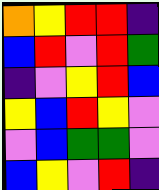[["orange", "yellow", "red", "red", "indigo"], ["blue", "red", "violet", "red", "green"], ["indigo", "violet", "yellow", "red", "blue"], ["yellow", "blue", "red", "yellow", "violet"], ["violet", "blue", "green", "green", "violet"], ["blue", "yellow", "violet", "red", "indigo"]]